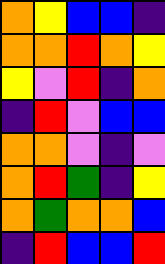[["orange", "yellow", "blue", "blue", "indigo"], ["orange", "orange", "red", "orange", "yellow"], ["yellow", "violet", "red", "indigo", "orange"], ["indigo", "red", "violet", "blue", "blue"], ["orange", "orange", "violet", "indigo", "violet"], ["orange", "red", "green", "indigo", "yellow"], ["orange", "green", "orange", "orange", "blue"], ["indigo", "red", "blue", "blue", "red"]]